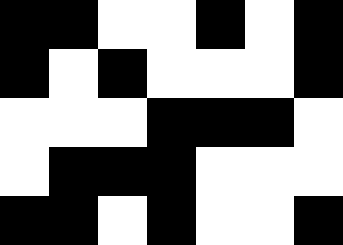[["black", "black", "white", "white", "black", "white", "black"], ["black", "white", "black", "white", "white", "white", "black"], ["white", "white", "white", "black", "black", "black", "white"], ["white", "black", "black", "black", "white", "white", "white"], ["black", "black", "white", "black", "white", "white", "black"]]